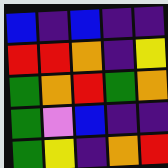[["blue", "indigo", "blue", "indigo", "indigo"], ["red", "red", "orange", "indigo", "yellow"], ["green", "orange", "red", "green", "orange"], ["green", "violet", "blue", "indigo", "indigo"], ["green", "yellow", "indigo", "orange", "red"]]